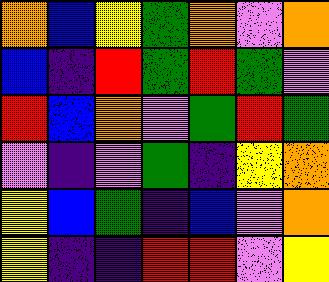[["orange", "blue", "yellow", "green", "orange", "violet", "orange"], ["blue", "indigo", "red", "green", "red", "green", "violet"], ["red", "blue", "orange", "violet", "green", "red", "green"], ["violet", "indigo", "violet", "green", "indigo", "yellow", "orange"], ["yellow", "blue", "green", "indigo", "blue", "violet", "orange"], ["yellow", "indigo", "indigo", "red", "red", "violet", "yellow"]]